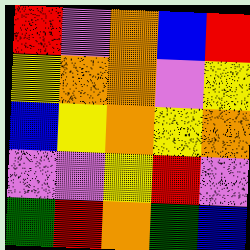[["red", "violet", "orange", "blue", "red"], ["yellow", "orange", "orange", "violet", "yellow"], ["blue", "yellow", "orange", "yellow", "orange"], ["violet", "violet", "yellow", "red", "violet"], ["green", "red", "orange", "green", "blue"]]